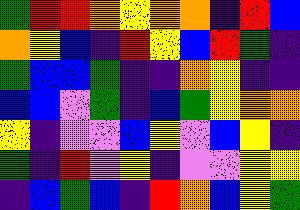[["green", "red", "red", "orange", "yellow", "orange", "orange", "indigo", "red", "blue"], ["orange", "yellow", "blue", "indigo", "red", "yellow", "blue", "red", "green", "indigo"], ["green", "blue", "blue", "green", "indigo", "indigo", "orange", "yellow", "indigo", "indigo"], ["blue", "blue", "violet", "green", "indigo", "blue", "green", "yellow", "orange", "orange"], ["yellow", "indigo", "violet", "violet", "blue", "yellow", "violet", "blue", "yellow", "indigo"], ["green", "indigo", "red", "violet", "yellow", "indigo", "violet", "violet", "yellow", "yellow"], ["indigo", "blue", "green", "blue", "indigo", "red", "orange", "blue", "yellow", "green"]]